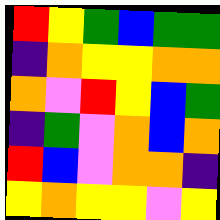[["red", "yellow", "green", "blue", "green", "green"], ["indigo", "orange", "yellow", "yellow", "orange", "orange"], ["orange", "violet", "red", "yellow", "blue", "green"], ["indigo", "green", "violet", "orange", "blue", "orange"], ["red", "blue", "violet", "orange", "orange", "indigo"], ["yellow", "orange", "yellow", "yellow", "violet", "yellow"]]